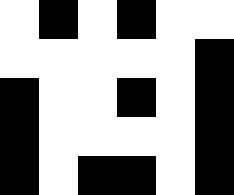[["white", "black", "white", "black", "white", "white"], ["white", "white", "white", "white", "white", "black"], ["black", "white", "white", "black", "white", "black"], ["black", "white", "white", "white", "white", "black"], ["black", "white", "black", "black", "white", "black"]]